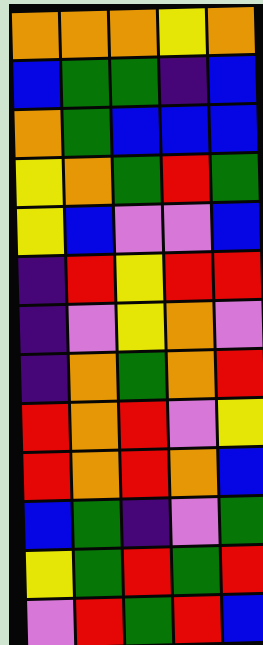[["orange", "orange", "orange", "yellow", "orange"], ["blue", "green", "green", "indigo", "blue"], ["orange", "green", "blue", "blue", "blue"], ["yellow", "orange", "green", "red", "green"], ["yellow", "blue", "violet", "violet", "blue"], ["indigo", "red", "yellow", "red", "red"], ["indigo", "violet", "yellow", "orange", "violet"], ["indigo", "orange", "green", "orange", "red"], ["red", "orange", "red", "violet", "yellow"], ["red", "orange", "red", "orange", "blue"], ["blue", "green", "indigo", "violet", "green"], ["yellow", "green", "red", "green", "red"], ["violet", "red", "green", "red", "blue"]]